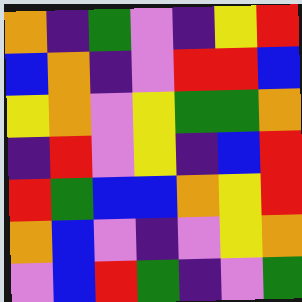[["orange", "indigo", "green", "violet", "indigo", "yellow", "red"], ["blue", "orange", "indigo", "violet", "red", "red", "blue"], ["yellow", "orange", "violet", "yellow", "green", "green", "orange"], ["indigo", "red", "violet", "yellow", "indigo", "blue", "red"], ["red", "green", "blue", "blue", "orange", "yellow", "red"], ["orange", "blue", "violet", "indigo", "violet", "yellow", "orange"], ["violet", "blue", "red", "green", "indigo", "violet", "green"]]